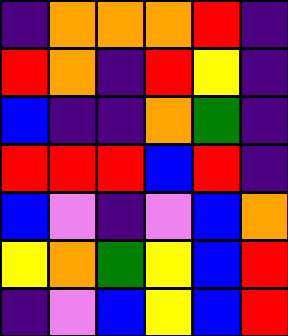[["indigo", "orange", "orange", "orange", "red", "indigo"], ["red", "orange", "indigo", "red", "yellow", "indigo"], ["blue", "indigo", "indigo", "orange", "green", "indigo"], ["red", "red", "red", "blue", "red", "indigo"], ["blue", "violet", "indigo", "violet", "blue", "orange"], ["yellow", "orange", "green", "yellow", "blue", "red"], ["indigo", "violet", "blue", "yellow", "blue", "red"]]